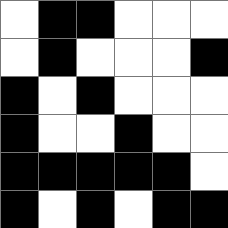[["white", "black", "black", "white", "white", "white"], ["white", "black", "white", "white", "white", "black"], ["black", "white", "black", "white", "white", "white"], ["black", "white", "white", "black", "white", "white"], ["black", "black", "black", "black", "black", "white"], ["black", "white", "black", "white", "black", "black"]]